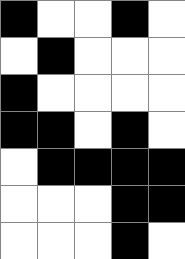[["black", "white", "white", "black", "white"], ["white", "black", "white", "white", "white"], ["black", "white", "white", "white", "white"], ["black", "black", "white", "black", "white"], ["white", "black", "black", "black", "black"], ["white", "white", "white", "black", "black"], ["white", "white", "white", "black", "white"]]